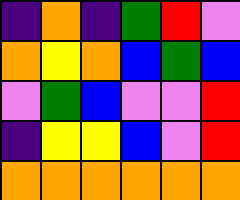[["indigo", "orange", "indigo", "green", "red", "violet"], ["orange", "yellow", "orange", "blue", "green", "blue"], ["violet", "green", "blue", "violet", "violet", "red"], ["indigo", "yellow", "yellow", "blue", "violet", "red"], ["orange", "orange", "orange", "orange", "orange", "orange"]]